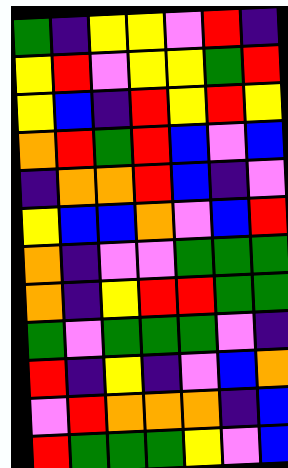[["green", "indigo", "yellow", "yellow", "violet", "red", "indigo"], ["yellow", "red", "violet", "yellow", "yellow", "green", "red"], ["yellow", "blue", "indigo", "red", "yellow", "red", "yellow"], ["orange", "red", "green", "red", "blue", "violet", "blue"], ["indigo", "orange", "orange", "red", "blue", "indigo", "violet"], ["yellow", "blue", "blue", "orange", "violet", "blue", "red"], ["orange", "indigo", "violet", "violet", "green", "green", "green"], ["orange", "indigo", "yellow", "red", "red", "green", "green"], ["green", "violet", "green", "green", "green", "violet", "indigo"], ["red", "indigo", "yellow", "indigo", "violet", "blue", "orange"], ["violet", "red", "orange", "orange", "orange", "indigo", "blue"], ["red", "green", "green", "green", "yellow", "violet", "blue"]]